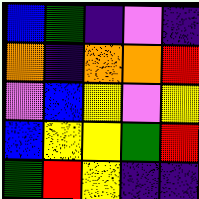[["blue", "green", "indigo", "violet", "indigo"], ["orange", "indigo", "orange", "orange", "red"], ["violet", "blue", "yellow", "violet", "yellow"], ["blue", "yellow", "yellow", "green", "red"], ["green", "red", "yellow", "indigo", "indigo"]]